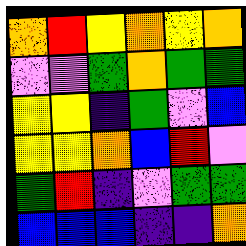[["orange", "red", "yellow", "orange", "yellow", "orange"], ["violet", "violet", "green", "orange", "green", "green"], ["yellow", "yellow", "indigo", "green", "violet", "blue"], ["yellow", "yellow", "orange", "blue", "red", "violet"], ["green", "red", "indigo", "violet", "green", "green"], ["blue", "blue", "blue", "indigo", "indigo", "orange"]]